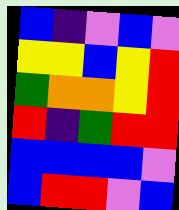[["blue", "indigo", "violet", "blue", "violet"], ["yellow", "yellow", "blue", "yellow", "red"], ["green", "orange", "orange", "yellow", "red"], ["red", "indigo", "green", "red", "red"], ["blue", "blue", "blue", "blue", "violet"], ["blue", "red", "red", "violet", "blue"]]